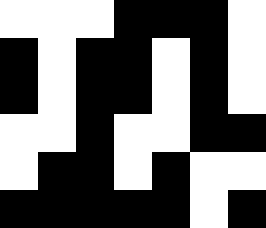[["white", "white", "white", "black", "black", "black", "white"], ["black", "white", "black", "black", "white", "black", "white"], ["black", "white", "black", "black", "white", "black", "white"], ["white", "white", "black", "white", "white", "black", "black"], ["white", "black", "black", "white", "black", "white", "white"], ["black", "black", "black", "black", "black", "white", "black"]]